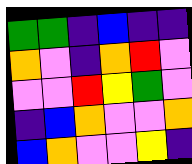[["green", "green", "indigo", "blue", "indigo", "indigo"], ["orange", "violet", "indigo", "orange", "red", "violet"], ["violet", "violet", "red", "yellow", "green", "violet"], ["indigo", "blue", "orange", "violet", "violet", "orange"], ["blue", "orange", "violet", "violet", "yellow", "indigo"]]